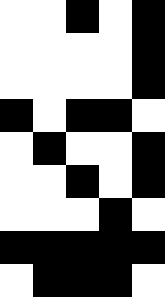[["white", "white", "black", "white", "black"], ["white", "white", "white", "white", "black"], ["white", "white", "white", "white", "black"], ["black", "white", "black", "black", "white"], ["white", "black", "white", "white", "black"], ["white", "white", "black", "white", "black"], ["white", "white", "white", "black", "white"], ["black", "black", "black", "black", "black"], ["white", "black", "black", "black", "white"]]